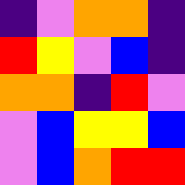[["indigo", "violet", "orange", "orange", "indigo"], ["red", "yellow", "violet", "blue", "indigo"], ["orange", "orange", "indigo", "red", "violet"], ["violet", "blue", "yellow", "yellow", "blue"], ["violet", "blue", "orange", "red", "red"]]